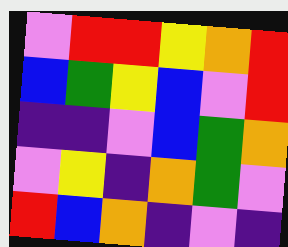[["violet", "red", "red", "yellow", "orange", "red"], ["blue", "green", "yellow", "blue", "violet", "red"], ["indigo", "indigo", "violet", "blue", "green", "orange"], ["violet", "yellow", "indigo", "orange", "green", "violet"], ["red", "blue", "orange", "indigo", "violet", "indigo"]]